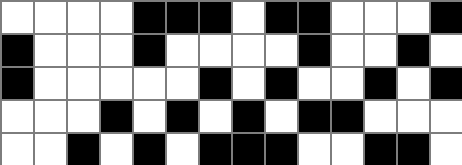[["white", "white", "white", "white", "black", "black", "black", "white", "black", "black", "white", "white", "white", "black"], ["black", "white", "white", "white", "black", "white", "white", "white", "white", "black", "white", "white", "black", "white"], ["black", "white", "white", "white", "white", "white", "black", "white", "black", "white", "white", "black", "white", "black"], ["white", "white", "white", "black", "white", "black", "white", "black", "white", "black", "black", "white", "white", "white"], ["white", "white", "black", "white", "black", "white", "black", "black", "black", "white", "white", "black", "black", "white"]]